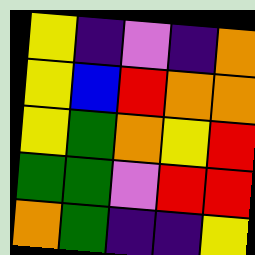[["yellow", "indigo", "violet", "indigo", "orange"], ["yellow", "blue", "red", "orange", "orange"], ["yellow", "green", "orange", "yellow", "red"], ["green", "green", "violet", "red", "red"], ["orange", "green", "indigo", "indigo", "yellow"]]